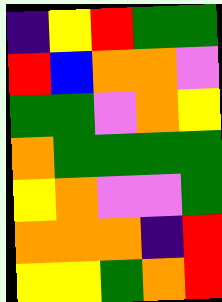[["indigo", "yellow", "red", "green", "green"], ["red", "blue", "orange", "orange", "violet"], ["green", "green", "violet", "orange", "yellow"], ["orange", "green", "green", "green", "green"], ["yellow", "orange", "violet", "violet", "green"], ["orange", "orange", "orange", "indigo", "red"], ["yellow", "yellow", "green", "orange", "red"]]